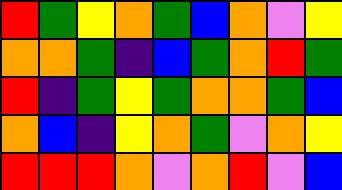[["red", "green", "yellow", "orange", "green", "blue", "orange", "violet", "yellow"], ["orange", "orange", "green", "indigo", "blue", "green", "orange", "red", "green"], ["red", "indigo", "green", "yellow", "green", "orange", "orange", "green", "blue"], ["orange", "blue", "indigo", "yellow", "orange", "green", "violet", "orange", "yellow"], ["red", "red", "red", "orange", "violet", "orange", "red", "violet", "blue"]]